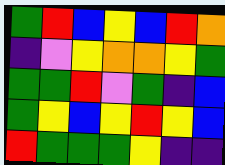[["green", "red", "blue", "yellow", "blue", "red", "orange"], ["indigo", "violet", "yellow", "orange", "orange", "yellow", "green"], ["green", "green", "red", "violet", "green", "indigo", "blue"], ["green", "yellow", "blue", "yellow", "red", "yellow", "blue"], ["red", "green", "green", "green", "yellow", "indigo", "indigo"]]